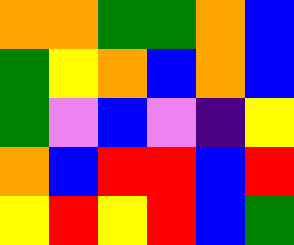[["orange", "orange", "green", "green", "orange", "blue"], ["green", "yellow", "orange", "blue", "orange", "blue"], ["green", "violet", "blue", "violet", "indigo", "yellow"], ["orange", "blue", "red", "red", "blue", "red"], ["yellow", "red", "yellow", "red", "blue", "green"]]